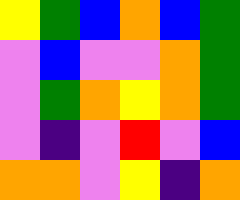[["yellow", "green", "blue", "orange", "blue", "green"], ["violet", "blue", "violet", "violet", "orange", "green"], ["violet", "green", "orange", "yellow", "orange", "green"], ["violet", "indigo", "violet", "red", "violet", "blue"], ["orange", "orange", "violet", "yellow", "indigo", "orange"]]